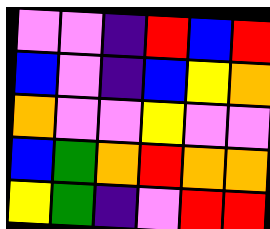[["violet", "violet", "indigo", "red", "blue", "red"], ["blue", "violet", "indigo", "blue", "yellow", "orange"], ["orange", "violet", "violet", "yellow", "violet", "violet"], ["blue", "green", "orange", "red", "orange", "orange"], ["yellow", "green", "indigo", "violet", "red", "red"]]